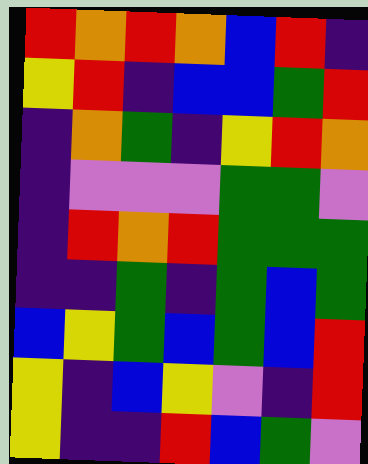[["red", "orange", "red", "orange", "blue", "red", "indigo"], ["yellow", "red", "indigo", "blue", "blue", "green", "red"], ["indigo", "orange", "green", "indigo", "yellow", "red", "orange"], ["indigo", "violet", "violet", "violet", "green", "green", "violet"], ["indigo", "red", "orange", "red", "green", "green", "green"], ["indigo", "indigo", "green", "indigo", "green", "blue", "green"], ["blue", "yellow", "green", "blue", "green", "blue", "red"], ["yellow", "indigo", "blue", "yellow", "violet", "indigo", "red"], ["yellow", "indigo", "indigo", "red", "blue", "green", "violet"]]